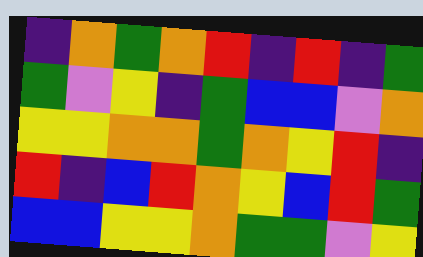[["indigo", "orange", "green", "orange", "red", "indigo", "red", "indigo", "green"], ["green", "violet", "yellow", "indigo", "green", "blue", "blue", "violet", "orange"], ["yellow", "yellow", "orange", "orange", "green", "orange", "yellow", "red", "indigo"], ["red", "indigo", "blue", "red", "orange", "yellow", "blue", "red", "green"], ["blue", "blue", "yellow", "yellow", "orange", "green", "green", "violet", "yellow"]]